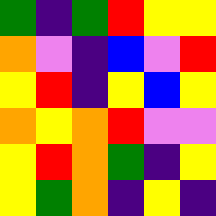[["green", "indigo", "green", "red", "yellow", "yellow"], ["orange", "violet", "indigo", "blue", "violet", "red"], ["yellow", "red", "indigo", "yellow", "blue", "yellow"], ["orange", "yellow", "orange", "red", "violet", "violet"], ["yellow", "red", "orange", "green", "indigo", "yellow"], ["yellow", "green", "orange", "indigo", "yellow", "indigo"]]